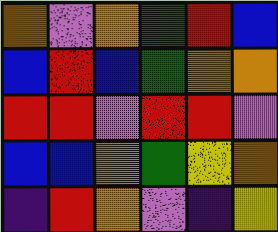[["orange", "violet", "orange", "green", "red", "blue"], ["blue", "red", "blue", "green", "orange", "orange"], ["red", "red", "violet", "red", "red", "violet"], ["blue", "blue", "orange", "green", "yellow", "orange"], ["indigo", "red", "orange", "violet", "indigo", "yellow"]]